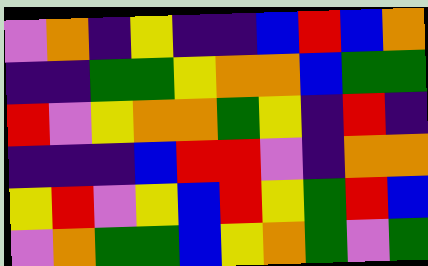[["violet", "orange", "indigo", "yellow", "indigo", "indigo", "blue", "red", "blue", "orange"], ["indigo", "indigo", "green", "green", "yellow", "orange", "orange", "blue", "green", "green"], ["red", "violet", "yellow", "orange", "orange", "green", "yellow", "indigo", "red", "indigo"], ["indigo", "indigo", "indigo", "blue", "red", "red", "violet", "indigo", "orange", "orange"], ["yellow", "red", "violet", "yellow", "blue", "red", "yellow", "green", "red", "blue"], ["violet", "orange", "green", "green", "blue", "yellow", "orange", "green", "violet", "green"]]